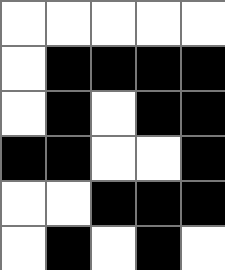[["white", "white", "white", "white", "white"], ["white", "black", "black", "black", "black"], ["white", "black", "white", "black", "black"], ["black", "black", "white", "white", "black"], ["white", "white", "black", "black", "black"], ["white", "black", "white", "black", "white"]]